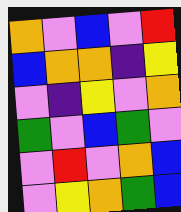[["orange", "violet", "blue", "violet", "red"], ["blue", "orange", "orange", "indigo", "yellow"], ["violet", "indigo", "yellow", "violet", "orange"], ["green", "violet", "blue", "green", "violet"], ["violet", "red", "violet", "orange", "blue"], ["violet", "yellow", "orange", "green", "blue"]]